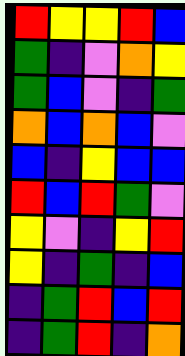[["red", "yellow", "yellow", "red", "blue"], ["green", "indigo", "violet", "orange", "yellow"], ["green", "blue", "violet", "indigo", "green"], ["orange", "blue", "orange", "blue", "violet"], ["blue", "indigo", "yellow", "blue", "blue"], ["red", "blue", "red", "green", "violet"], ["yellow", "violet", "indigo", "yellow", "red"], ["yellow", "indigo", "green", "indigo", "blue"], ["indigo", "green", "red", "blue", "red"], ["indigo", "green", "red", "indigo", "orange"]]